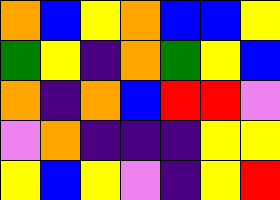[["orange", "blue", "yellow", "orange", "blue", "blue", "yellow"], ["green", "yellow", "indigo", "orange", "green", "yellow", "blue"], ["orange", "indigo", "orange", "blue", "red", "red", "violet"], ["violet", "orange", "indigo", "indigo", "indigo", "yellow", "yellow"], ["yellow", "blue", "yellow", "violet", "indigo", "yellow", "red"]]